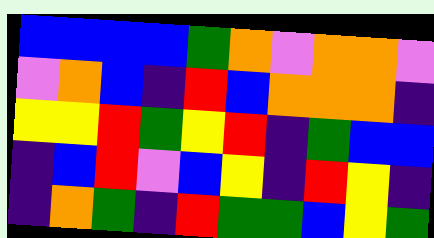[["blue", "blue", "blue", "blue", "green", "orange", "violet", "orange", "orange", "violet"], ["violet", "orange", "blue", "indigo", "red", "blue", "orange", "orange", "orange", "indigo"], ["yellow", "yellow", "red", "green", "yellow", "red", "indigo", "green", "blue", "blue"], ["indigo", "blue", "red", "violet", "blue", "yellow", "indigo", "red", "yellow", "indigo"], ["indigo", "orange", "green", "indigo", "red", "green", "green", "blue", "yellow", "green"]]